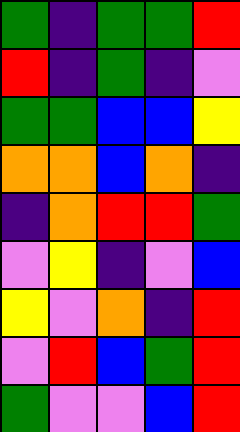[["green", "indigo", "green", "green", "red"], ["red", "indigo", "green", "indigo", "violet"], ["green", "green", "blue", "blue", "yellow"], ["orange", "orange", "blue", "orange", "indigo"], ["indigo", "orange", "red", "red", "green"], ["violet", "yellow", "indigo", "violet", "blue"], ["yellow", "violet", "orange", "indigo", "red"], ["violet", "red", "blue", "green", "red"], ["green", "violet", "violet", "blue", "red"]]